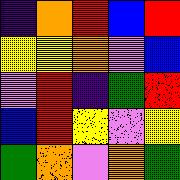[["indigo", "orange", "red", "blue", "red"], ["yellow", "yellow", "orange", "violet", "blue"], ["violet", "red", "indigo", "green", "red"], ["blue", "red", "yellow", "violet", "yellow"], ["green", "orange", "violet", "orange", "green"]]